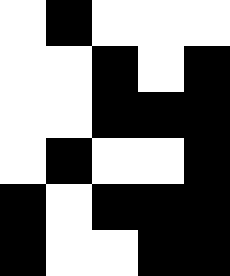[["white", "black", "white", "white", "white"], ["white", "white", "black", "white", "black"], ["white", "white", "black", "black", "black"], ["white", "black", "white", "white", "black"], ["black", "white", "black", "black", "black"], ["black", "white", "white", "black", "black"]]